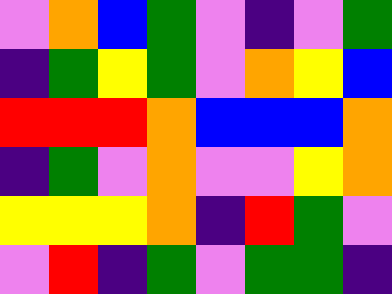[["violet", "orange", "blue", "green", "violet", "indigo", "violet", "green"], ["indigo", "green", "yellow", "green", "violet", "orange", "yellow", "blue"], ["red", "red", "red", "orange", "blue", "blue", "blue", "orange"], ["indigo", "green", "violet", "orange", "violet", "violet", "yellow", "orange"], ["yellow", "yellow", "yellow", "orange", "indigo", "red", "green", "violet"], ["violet", "red", "indigo", "green", "violet", "green", "green", "indigo"]]